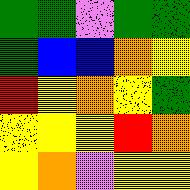[["green", "green", "violet", "green", "green"], ["green", "blue", "blue", "orange", "yellow"], ["red", "yellow", "orange", "yellow", "green"], ["yellow", "yellow", "yellow", "red", "orange"], ["yellow", "orange", "violet", "yellow", "yellow"]]